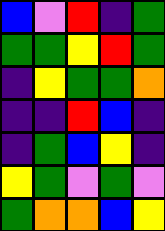[["blue", "violet", "red", "indigo", "green"], ["green", "green", "yellow", "red", "green"], ["indigo", "yellow", "green", "green", "orange"], ["indigo", "indigo", "red", "blue", "indigo"], ["indigo", "green", "blue", "yellow", "indigo"], ["yellow", "green", "violet", "green", "violet"], ["green", "orange", "orange", "blue", "yellow"]]